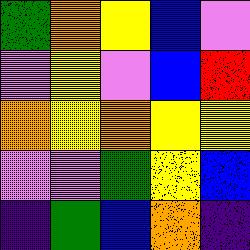[["green", "orange", "yellow", "blue", "violet"], ["violet", "yellow", "violet", "blue", "red"], ["orange", "yellow", "orange", "yellow", "yellow"], ["violet", "violet", "green", "yellow", "blue"], ["indigo", "green", "blue", "orange", "indigo"]]